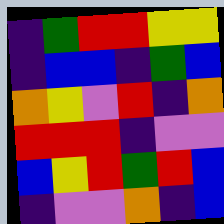[["indigo", "green", "red", "red", "yellow", "yellow"], ["indigo", "blue", "blue", "indigo", "green", "blue"], ["orange", "yellow", "violet", "red", "indigo", "orange"], ["red", "red", "red", "indigo", "violet", "violet"], ["blue", "yellow", "red", "green", "red", "blue"], ["indigo", "violet", "violet", "orange", "indigo", "blue"]]